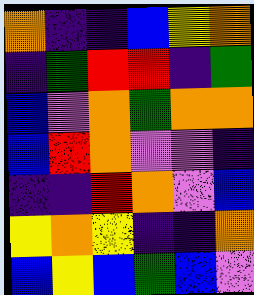[["orange", "indigo", "indigo", "blue", "yellow", "orange"], ["indigo", "green", "red", "red", "indigo", "green"], ["blue", "violet", "orange", "green", "orange", "orange"], ["blue", "red", "orange", "violet", "violet", "indigo"], ["indigo", "indigo", "red", "orange", "violet", "blue"], ["yellow", "orange", "yellow", "indigo", "indigo", "orange"], ["blue", "yellow", "blue", "green", "blue", "violet"]]